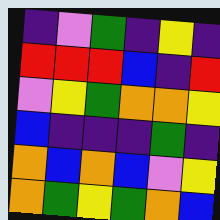[["indigo", "violet", "green", "indigo", "yellow", "indigo"], ["red", "red", "red", "blue", "indigo", "red"], ["violet", "yellow", "green", "orange", "orange", "yellow"], ["blue", "indigo", "indigo", "indigo", "green", "indigo"], ["orange", "blue", "orange", "blue", "violet", "yellow"], ["orange", "green", "yellow", "green", "orange", "blue"]]